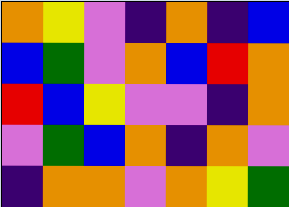[["orange", "yellow", "violet", "indigo", "orange", "indigo", "blue"], ["blue", "green", "violet", "orange", "blue", "red", "orange"], ["red", "blue", "yellow", "violet", "violet", "indigo", "orange"], ["violet", "green", "blue", "orange", "indigo", "orange", "violet"], ["indigo", "orange", "orange", "violet", "orange", "yellow", "green"]]